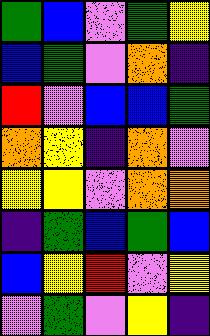[["green", "blue", "violet", "green", "yellow"], ["blue", "green", "violet", "orange", "indigo"], ["red", "violet", "blue", "blue", "green"], ["orange", "yellow", "indigo", "orange", "violet"], ["yellow", "yellow", "violet", "orange", "orange"], ["indigo", "green", "blue", "green", "blue"], ["blue", "yellow", "red", "violet", "yellow"], ["violet", "green", "violet", "yellow", "indigo"]]